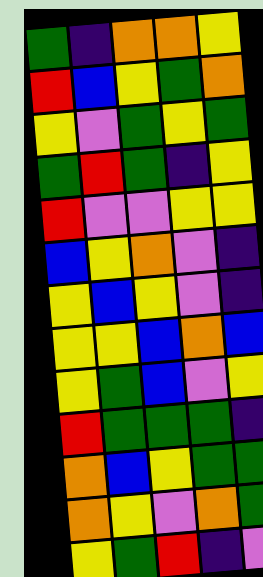[["green", "indigo", "orange", "orange", "yellow"], ["red", "blue", "yellow", "green", "orange"], ["yellow", "violet", "green", "yellow", "green"], ["green", "red", "green", "indigo", "yellow"], ["red", "violet", "violet", "yellow", "yellow"], ["blue", "yellow", "orange", "violet", "indigo"], ["yellow", "blue", "yellow", "violet", "indigo"], ["yellow", "yellow", "blue", "orange", "blue"], ["yellow", "green", "blue", "violet", "yellow"], ["red", "green", "green", "green", "indigo"], ["orange", "blue", "yellow", "green", "green"], ["orange", "yellow", "violet", "orange", "green"], ["yellow", "green", "red", "indigo", "violet"]]